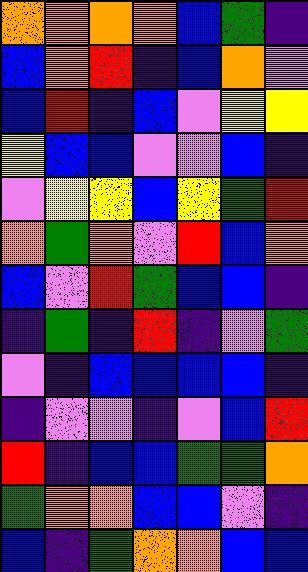[["orange", "orange", "orange", "orange", "blue", "green", "indigo"], ["blue", "orange", "red", "indigo", "blue", "orange", "violet"], ["blue", "red", "indigo", "blue", "violet", "yellow", "yellow"], ["yellow", "blue", "blue", "violet", "violet", "blue", "indigo"], ["violet", "yellow", "yellow", "blue", "yellow", "green", "red"], ["orange", "green", "orange", "violet", "red", "blue", "orange"], ["blue", "violet", "red", "green", "blue", "blue", "indigo"], ["indigo", "green", "indigo", "red", "indigo", "violet", "green"], ["violet", "indigo", "blue", "blue", "blue", "blue", "indigo"], ["indigo", "violet", "violet", "indigo", "violet", "blue", "red"], ["red", "indigo", "blue", "blue", "green", "green", "orange"], ["green", "orange", "orange", "blue", "blue", "violet", "indigo"], ["blue", "indigo", "green", "orange", "orange", "blue", "blue"]]